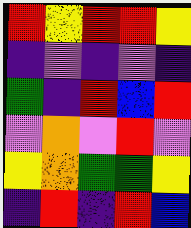[["red", "yellow", "red", "red", "yellow"], ["indigo", "violet", "indigo", "violet", "indigo"], ["green", "indigo", "red", "blue", "red"], ["violet", "orange", "violet", "red", "violet"], ["yellow", "orange", "green", "green", "yellow"], ["indigo", "red", "indigo", "red", "blue"]]